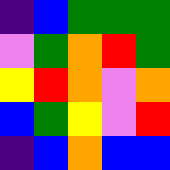[["indigo", "blue", "green", "green", "green"], ["violet", "green", "orange", "red", "green"], ["yellow", "red", "orange", "violet", "orange"], ["blue", "green", "yellow", "violet", "red"], ["indigo", "blue", "orange", "blue", "blue"]]